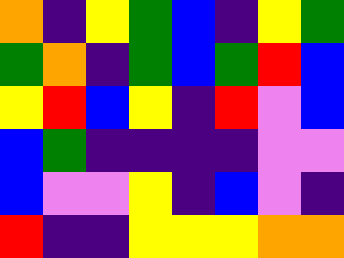[["orange", "indigo", "yellow", "green", "blue", "indigo", "yellow", "green"], ["green", "orange", "indigo", "green", "blue", "green", "red", "blue"], ["yellow", "red", "blue", "yellow", "indigo", "red", "violet", "blue"], ["blue", "green", "indigo", "indigo", "indigo", "indigo", "violet", "violet"], ["blue", "violet", "violet", "yellow", "indigo", "blue", "violet", "indigo"], ["red", "indigo", "indigo", "yellow", "yellow", "yellow", "orange", "orange"]]